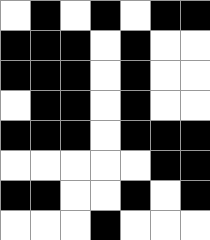[["white", "black", "white", "black", "white", "black", "black"], ["black", "black", "black", "white", "black", "white", "white"], ["black", "black", "black", "white", "black", "white", "white"], ["white", "black", "black", "white", "black", "white", "white"], ["black", "black", "black", "white", "black", "black", "black"], ["white", "white", "white", "white", "white", "black", "black"], ["black", "black", "white", "white", "black", "white", "black"], ["white", "white", "white", "black", "white", "white", "white"]]